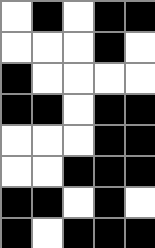[["white", "black", "white", "black", "black"], ["white", "white", "white", "black", "white"], ["black", "white", "white", "white", "white"], ["black", "black", "white", "black", "black"], ["white", "white", "white", "black", "black"], ["white", "white", "black", "black", "black"], ["black", "black", "white", "black", "white"], ["black", "white", "black", "black", "black"]]